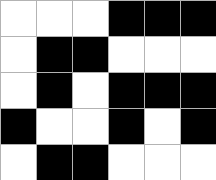[["white", "white", "white", "black", "black", "black"], ["white", "black", "black", "white", "white", "white"], ["white", "black", "white", "black", "black", "black"], ["black", "white", "white", "black", "white", "black"], ["white", "black", "black", "white", "white", "white"]]